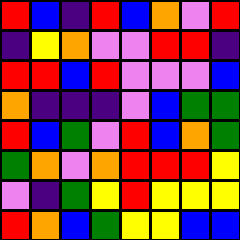[["red", "blue", "indigo", "red", "blue", "orange", "violet", "red"], ["indigo", "yellow", "orange", "violet", "violet", "red", "red", "indigo"], ["red", "red", "blue", "red", "violet", "violet", "violet", "blue"], ["orange", "indigo", "indigo", "indigo", "violet", "blue", "green", "green"], ["red", "blue", "green", "violet", "red", "blue", "orange", "green"], ["green", "orange", "violet", "orange", "red", "red", "red", "yellow"], ["violet", "indigo", "green", "yellow", "red", "yellow", "yellow", "yellow"], ["red", "orange", "blue", "green", "yellow", "yellow", "blue", "blue"]]